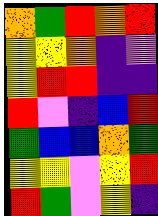[["orange", "green", "red", "orange", "red"], ["yellow", "yellow", "orange", "indigo", "violet"], ["yellow", "red", "red", "indigo", "indigo"], ["red", "violet", "indigo", "blue", "red"], ["green", "blue", "blue", "orange", "green"], ["yellow", "yellow", "violet", "yellow", "red"], ["red", "green", "violet", "yellow", "indigo"]]